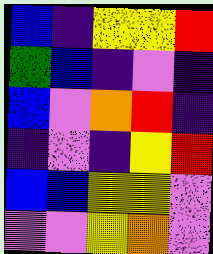[["blue", "indigo", "yellow", "yellow", "red"], ["green", "blue", "indigo", "violet", "indigo"], ["blue", "violet", "orange", "red", "indigo"], ["indigo", "violet", "indigo", "yellow", "red"], ["blue", "blue", "yellow", "yellow", "violet"], ["violet", "violet", "yellow", "orange", "violet"]]